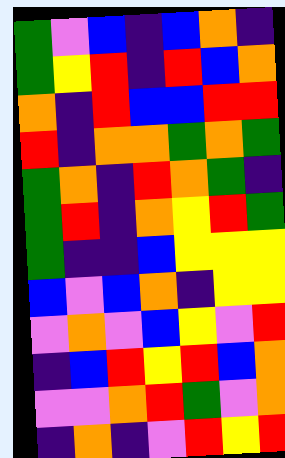[["green", "violet", "blue", "indigo", "blue", "orange", "indigo"], ["green", "yellow", "red", "indigo", "red", "blue", "orange"], ["orange", "indigo", "red", "blue", "blue", "red", "red"], ["red", "indigo", "orange", "orange", "green", "orange", "green"], ["green", "orange", "indigo", "red", "orange", "green", "indigo"], ["green", "red", "indigo", "orange", "yellow", "red", "green"], ["green", "indigo", "indigo", "blue", "yellow", "yellow", "yellow"], ["blue", "violet", "blue", "orange", "indigo", "yellow", "yellow"], ["violet", "orange", "violet", "blue", "yellow", "violet", "red"], ["indigo", "blue", "red", "yellow", "red", "blue", "orange"], ["violet", "violet", "orange", "red", "green", "violet", "orange"], ["indigo", "orange", "indigo", "violet", "red", "yellow", "red"]]